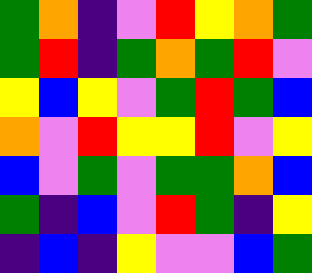[["green", "orange", "indigo", "violet", "red", "yellow", "orange", "green"], ["green", "red", "indigo", "green", "orange", "green", "red", "violet"], ["yellow", "blue", "yellow", "violet", "green", "red", "green", "blue"], ["orange", "violet", "red", "yellow", "yellow", "red", "violet", "yellow"], ["blue", "violet", "green", "violet", "green", "green", "orange", "blue"], ["green", "indigo", "blue", "violet", "red", "green", "indigo", "yellow"], ["indigo", "blue", "indigo", "yellow", "violet", "violet", "blue", "green"]]